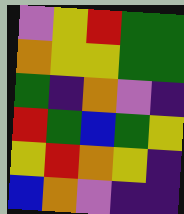[["violet", "yellow", "red", "green", "green"], ["orange", "yellow", "yellow", "green", "green"], ["green", "indigo", "orange", "violet", "indigo"], ["red", "green", "blue", "green", "yellow"], ["yellow", "red", "orange", "yellow", "indigo"], ["blue", "orange", "violet", "indigo", "indigo"]]